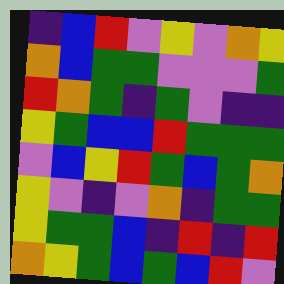[["indigo", "blue", "red", "violet", "yellow", "violet", "orange", "yellow"], ["orange", "blue", "green", "green", "violet", "violet", "violet", "green"], ["red", "orange", "green", "indigo", "green", "violet", "indigo", "indigo"], ["yellow", "green", "blue", "blue", "red", "green", "green", "green"], ["violet", "blue", "yellow", "red", "green", "blue", "green", "orange"], ["yellow", "violet", "indigo", "violet", "orange", "indigo", "green", "green"], ["yellow", "green", "green", "blue", "indigo", "red", "indigo", "red"], ["orange", "yellow", "green", "blue", "green", "blue", "red", "violet"]]